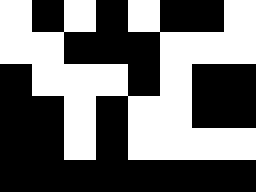[["white", "black", "white", "black", "white", "black", "black", "white"], ["white", "white", "black", "black", "black", "white", "white", "white"], ["black", "white", "white", "white", "black", "white", "black", "black"], ["black", "black", "white", "black", "white", "white", "black", "black"], ["black", "black", "white", "black", "white", "white", "white", "white"], ["black", "black", "black", "black", "black", "black", "black", "black"]]